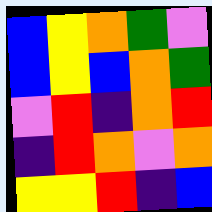[["blue", "yellow", "orange", "green", "violet"], ["blue", "yellow", "blue", "orange", "green"], ["violet", "red", "indigo", "orange", "red"], ["indigo", "red", "orange", "violet", "orange"], ["yellow", "yellow", "red", "indigo", "blue"]]